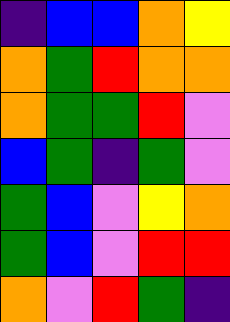[["indigo", "blue", "blue", "orange", "yellow"], ["orange", "green", "red", "orange", "orange"], ["orange", "green", "green", "red", "violet"], ["blue", "green", "indigo", "green", "violet"], ["green", "blue", "violet", "yellow", "orange"], ["green", "blue", "violet", "red", "red"], ["orange", "violet", "red", "green", "indigo"]]